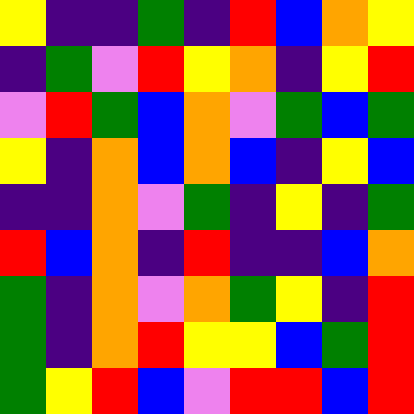[["yellow", "indigo", "indigo", "green", "indigo", "red", "blue", "orange", "yellow"], ["indigo", "green", "violet", "red", "yellow", "orange", "indigo", "yellow", "red"], ["violet", "red", "green", "blue", "orange", "violet", "green", "blue", "green"], ["yellow", "indigo", "orange", "blue", "orange", "blue", "indigo", "yellow", "blue"], ["indigo", "indigo", "orange", "violet", "green", "indigo", "yellow", "indigo", "green"], ["red", "blue", "orange", "indigo", "red", "indigo", "indigo", "blue", "orange"], ["green", "indigo", "orange", "violet", "orange", "green", "yellow", "indigo", "red"], ["green", "indigo", "orange", "red", "yellow", "yellow", "blue", "green", "red"], ["green", "yellow", "red", "blue", "violet", "red", "red", "blue", "red"]]